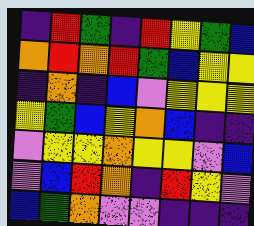[["indigo", "red", "green", "indigo", "red", "yellow", "green", "blue"], ["orange", "red", "orange", "red", "green", "blue", "yellow", "yellow"], ["indigo", "orange", "indigo", "blue", "violet", "yellow", "yellow", "yellow"], ["yellow", "green", "blue", "yellow", "orange", "blue", "indigo", "indigo"], ["violet", "yellow", "yellow", "orange", "yellow", "yellow", "violet", "blue"], ["violet", "blue", "red", "orange", "indigo", "red", "yellow", "violet"], ["blue", "green", "orange", "violet", "violet", "indigo", "indigo", "indigo"]]